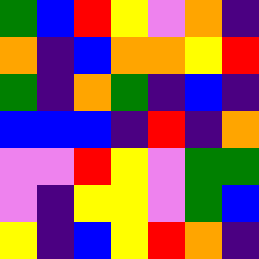[["green", "blue", "red", "yellow", "violet", "orange", "indigo"], ["orange", "indigo", "blue", "orange", "orange", "yellow", "red"], ["green", "indigo", "orange", "green", "indigo", "blue", "indigo"], ["blue", "blue", "blue", "indigo", "red", "indigo", "orange"], ["violet", "violet", "red", "yellow", "violet", "green", "green"], ["violet", "indigo", "yellow", "yellow", "violet", "green", "blue"], ["yellow", "indigo", "blue", "yellow", "red", "orange", "indigo"]]